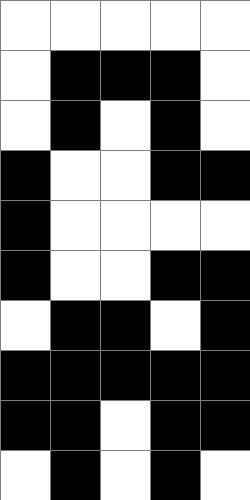[["white", "white", "white", "white", "white"], ["white", "black", "black", "black", "white"], ["white", "black", "white", "black", "white"], ["black", "white", "white", "black", "black"], ["black", "white", "white", "white", "white"], ["black", "white", "white", "black", "black"], ["white", "black", "black", "white", "black"], ["black", "black", "black", "black", "black"], ["black", "black", "white", "black", "black"], ["white", "black", "white", "black", "white"]]